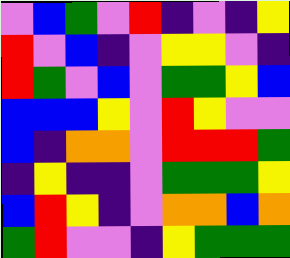[["violet", "blue", "green", "violet", "red", "indigo", "violet", "indigo", "yellow"], ["red", "violet", "blue", "indigo", "violet", "yellow", "yellow", "violet", "indigo"], ["red", "green", "violet", "blue", "violet", "green", "green", "yellow", "blue"], ["blue", "blue", "blue", "yellow", "violet", "red", "yellow", "violet", "violet"], ["blue", "indigo", "orange", "orange", "violet", "red", "red", "red", "green"], ["indigo", "yellow", "indigo", "indigo", "violet", "green", "green", "green", "yellow"], ["blue", "red", "yellow", "indigo", "violet", "orange", "orange", "blue", "orange"], ["green", "red", "violet", "violet", "indigo", "yellow", "green", "green", "green"]]